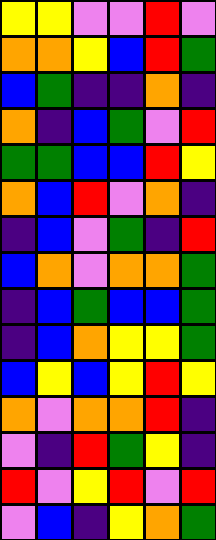[["yellow", "yellow", "violet", "violet", "red", "violet"], ["orange", "orange", "yellow", "blue", "red", "green"], ["blue", "green", "indigo", "indigo", "orange", "indigo"], ["orange", "indigo", "blue", "green", "violet", "red"], ["green", "green", "blue", "blue", "red", "yellow"], ["orange", "blue", "red", "violet", "orange", "indigo"], ["indigo", "blue", "violet", "green", "indigo", "red"], ["blue", "orange", "violet", "orange", "orange", "green"], ["indigo", "blue", "green", "blue", "blue", "green"], ["indigo", "blue", "orange", "yellow", "yellow", "green"], ["blue", "yellow", "blue", "yellow", "red", "yellow"], ["orange", "violet", "orange", "orange", "red", "indigo"], ["violet", "indigo", "red", "green", "yellow", "indigo"], ["red", "violet", "yellow", "red", "violet", "red"], ["violet", "blue", "indigo", "yellow", "orange", "green"]]